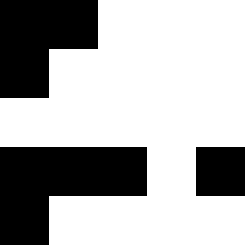[["black", "black", "white", "white", "white"], ["black", "white", "white", "white", "white"], ["white", "white", "white", "white", "white"], ["black", "black", "black", "white", "black"], ["black", "white", "white", "white", "white"]]